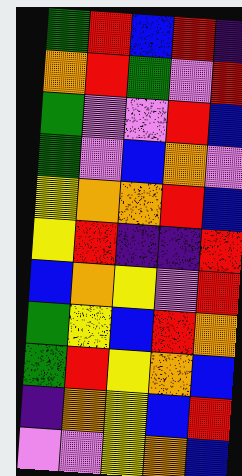[["green", "red", "blue", "red", "indigo"], ["orange", "red", "green", "violet", "red"], ["green", "violet", "violet", "red", "blue"], ["green", "violet", "blue", "orange", "violet"], ["yellow", "orange", "orange", "red", "blue"], ["yellow", "red", "indigo", "indigo", "red"], ["blue", "orange", "yellow", "violet", "red"], ["green", "yellow", "blue", "red", "orange"], ["green", "red", "yellow", "orange", "blue"], ["indigo", "orange", "yellow", "blue", "red"], ["violet", "violet", "yellow", "orange", "blue"]]